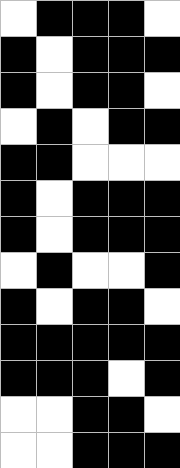[["white", "black", "black", "black", "white"], ["black", "white", "black", "black", "black"], ["black", "white", "black", "black", "white"], ["white", "black", "white", "black", "black"], ["black", "black", "white", "white", "white"], ["black", "white", "black", "black", "black"], ["black", "white", "black", "black", "black"], ["white", "black", "white", "white", "black"], ["black", "white", "black", "black", "white"], ["black", "black", "black", "black", "black"], ["black", "black", "black", "white", "black"], ["white", "white", "black", "black", "white"], ["white", "white", "black", "black", "black"]]